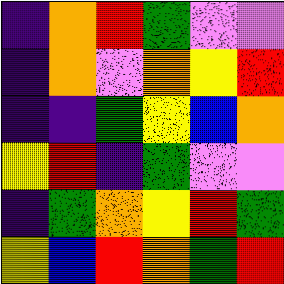[["indigo", "orange", "red", "green", "violet", "violet"], ["indigo", "orange", "violet", "orange", "yellow", "red"], ["indigo", "indigo", "green", "yellow", "blue", "orange"], ["yellow", "red", "indigo", "green", "violet", "violet"], ["indigo", "green", "orange", "yellow", "red", "green"], ["yellow", "blue", "red", "orange", "green", "red"]]